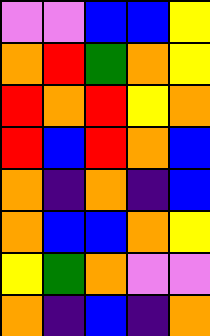[["violet", "violet", "blue", "blue", "yellow"], ["orange", "red", "green", "orange", "yellow"], ["red", "orange", "red", "yellow", "orange"], ["red", "blue", "red", "orange", "blue"], ["orange", "indigo", "orange", "indigo", "blue"], ["orange", "blue", "blue", "orange", "yellow"], ["yellow", "green", "orange", "violet", "violet"], ["orange", "indigo", "blue", "indigo", "orange"]]